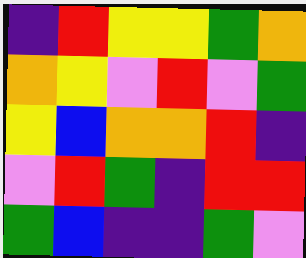[["indigo", "red", "yellow", "yellow", "green", "orange"], ["orange", "yellow", "violet", "red", "violet", "green"], ["yellow", "blue", "orange", "orange", "red", "indigo"], ["violet", "red", "green", "indigo", "red", "red"], ["green", "blue", "indigo", "indigo", "green", "violet"]]